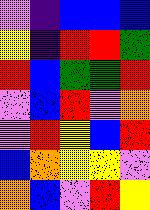[["violet", "indigo", "blue", "blue", "blue"], ["yellow", "indigo", "red", "red", "green"], ["red", "blue", "green", "green", "red"], ["violet", "blue", "red", "violet", "orange"], ["violet", "red", "yellow", "blue", "red"], ["blue", "orange", "yellow", "yellow", "violet"], ["orange", "blue", "violet", "red", "yellow"]]